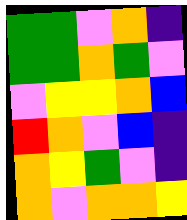[["green", "green", "violet", "orange", "indigo"], ["green", "green", "orange", "green", "violet"], ["violet", "yellow", "yellow", "orange", "blue"], ["red", "orange", "violet", "blue", "indigo"], ["orange", "yellow", "green", "violet", "indigo"], ["orange", "violet", "orange", "orange", "yellow"]]